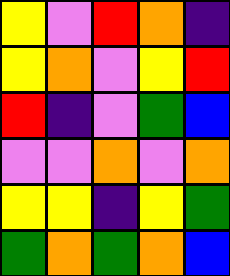[["yellow", "violet", "red", "orange", "indigo"], ["yellow", "orange", "violet", "yellow", "red"], ["red", "indigo", "violet", "green", "blue"], ["violet", "violet", "orange", "violet", "orange"], ["yellow", "yellow", "indigo", "yellow", "green"], ["green", "orange", "green", "orange", "blue"]]